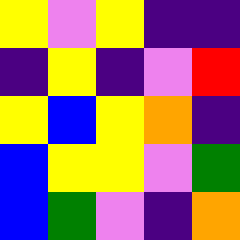[["yellow", "violet", "yellow", "indigo", "indigo"], ["indigo", "yellow", "indigo", "violet", "red"], ["yellow", "blue", "yellow", "orange", "indigo"], ["blue", "yellow", "yellow", "violet", "green"], ["blue", "green", "violet", "indigo", "orange"]]